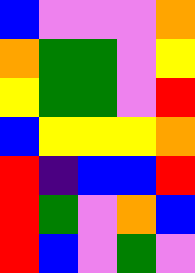[["blue", "violet", "violet", "violet", "orange"], ["orange", "green", "green", "violet", "yellow"], ["yellow", "green", "green", "violet", "red"], ["blue", "yellow", "yellow", "yellow", "orange"], ["red", "indigo", "blue", "blue", "red"], ["red", "green", "violet", "orange", "blue"], ["red", "blue", "violet", "green", "violet"]]